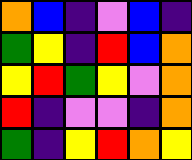[["orange", "blue", "indigo", "violet", "blue", "indigo"], ["green", "yellow", "indigo", "red", "blue", "orange"], ["yellow", "red", "green", "yellow", "violet", "orange"], ["red", "indigo", "violet", "violet", "indigo", "orange"], ["green", "indigo", "yellow", "red", "orange", "yellow"]]